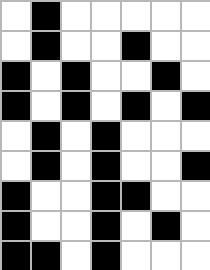[["white", "black", "white", "white", "white", "white", "white"], ["white", "black", "white", "white", "black", "white", "white"], ["black", "white", "black", "white", "white", "black", "white"], ["black", "white", "black", "white", "black", "white", "black"], ["white", "black", "white", "black", "white", "white", "white"], ["white", "black", "white", "black", "white", "white", "black"], ["black", "white", "white", "black", "black", "white", "white"], ["black", "white", "white", "black", "white", "black", "white"], ["black", "black", "white", "black", "white", "white", "white"]]